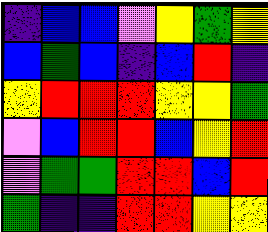[["indigo", "blue", "blue", "violet", "yellow", "green", "yellow"], ["blue", "green", "blue", "indigo", "blue", "red", "indigo"], ["yellow", "red", "red", "red", "yellow", "yellow", "green"], ["violet", "blue", "red", "red", "blue", "yellow", "red"], ["violet", "green", "green", "red", "red", "blue", "red"], ["green", "indigo", "indigo", "red", "red", "yellow", "yellow"]]